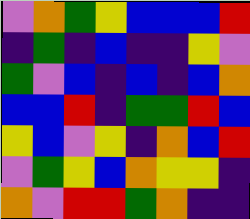[["violet", "orange", "green", "yellow", "blue", "blue", "blue", "red"], ["indigo", "green", "indigo", "blue", "indigo", "indigo", "yellow", "violet"], ["green", "violet", "blue", "indigo", "blue", "indigo", "blue", "orange"], ["blue", "blue", "red", "indigo", "green", "green", "red", "blue"], ["yellow", "blue", "violet", "yellow", "indigo", "orange", "blue", "red"], ["violet", "green", "yellow", "blue", "orange", "yellow", "yellow", "indigo"], ["orange", "violet", "red", "red", "green", "orange", "indigo", "indigo"]]